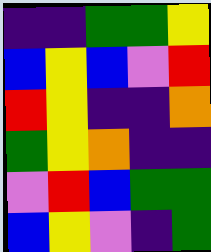[["indigo", "indigo", "green", "green", "yellow"], ["blue", "yellow", "blue", "violet", "red"], ["red", "yellow", "indigo", "indigo", "orange"], ["green", "yellow", "orange", "indigo", "indigo"], ["violet", "red", "blue", "green", "green"], ["blue", "yellow", "violet", "indigo", "green"]]